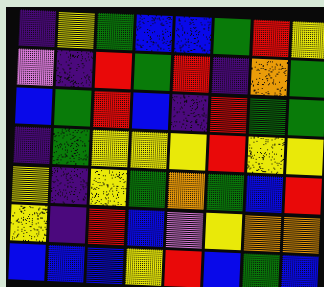[["indigo", "yellow", "green", "blue", "blue", "green", "red", "yellow"], ["violet", "indigo", "red", "green", "red", "indigo", "orange", "green"], ["blue", "green", "red", "blue", "indigo", "red", "green", "green"], ["indigo", "green", "yellow", "yellow", "yellow", "red", "yellow", "yellow"], ["yellow", "indigo", "yellow", "green", "orange", "green", "blue", "red"], ["yellow", "indigo", "red", "blue", "violet", "yellow", "orange", "orange"], ["blue", "blue", "blue", "yellow", "red", "blue", "green", "blue"]]